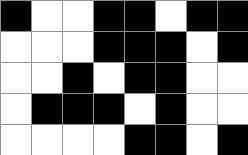[["black", "white", "white", "black", "black", "white", "black", "black"], ["white", "white", "white", "black", "black", "black", "white", "black"], ["white", "white", "black", "white", "black", "black", "white", "white"], ["white", "black", "black", "black", "white", "black", "white", "white"], ["white", "white", "white", "white", "black", "black", "white", "black"]]